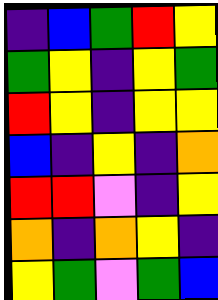[["indigo", "blue", "green", "red", "yellow"], ["green", "yellow", "indigo", "yellow", "green"], ["red", "yellow", "indigo", "yellow", "yellow"], ["blue", "indigo", "yellow", "indigo", "orange"], ["red", "red", "violet", "indigo", "yellow"], ["orange", "indigo", "orange", "yellow", "indigo"], ["yellow", "green", "violet", "green", "blue"]]